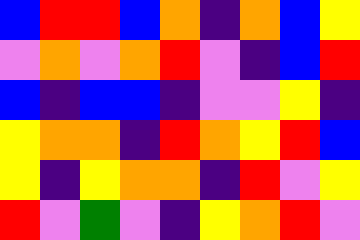[["blue", "red", "red", "blue", "orange", "indigo", "orange", "blue", "yellow"], ["violet", "orange", "violet", "orange", "red", "violet", "indigo", "blue", "red"], ["blue", "indigo", "blue", "blue", "indigo", "violet", "violet", "yellow", "indigo"], ["yellow", "orange", "orange", "indigo", "red", "orange", "yellow", "red", "blue"], ["yellow", "indigo", "yellow", "orange", "orange", "indigo", "red", "violet", "yellow"], ["red", "violet", "green", "violet", "indigo", "yellow", "orange", "red", "violet"]]